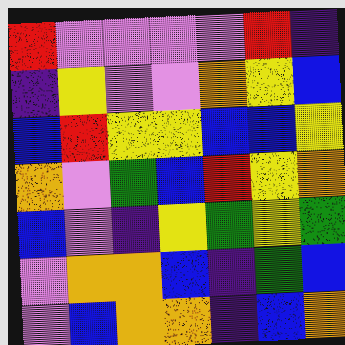[["red", "violet", "violet", "violet", "violet", "red", "indigo"], ["indigo", "yellow", "violet", "violet", "orange", "yellow", "blue"], ["blue", "red", "yellow", "yellow", "blue", "blue", "yellow"], ["orange", "violet", "green", "blue", "red", "yellow", "orange"], ["blue", "violet", "indigo", "yellow", "green", "yellow", "green"], ["violet", "orange", "orange", "blue", "indigo", "green", "blue"], ["violet", "blue", "orange", "orange", "indigo", "blue", "orange"]]